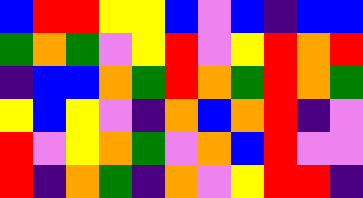[["blue", "red", "red", "yellow", "yellow", "blue", "violet", "blue", "indigo", "blue", "blue"], ["green", "orange", "green", "violet", "yellow", "red", "violet", "yellow", "red", "orange", "red"], ["indigo", "blue", "blue", "orange", "green", "red", "orange", "green", "red", "orange", "green"], ["yellow", "blue", "yellow", "violet", "indigo", "orange", "blue", "orange", "red", "indigo", "violet"], ["red", "violet", "yellow", "orange", "green", "violet", "orange", "blue", "red", "violet", "violet"], ["red", "indigo", "orange", "green", "indigo", "orange", "violet", "yellow", "red", "red", "indigo"]]